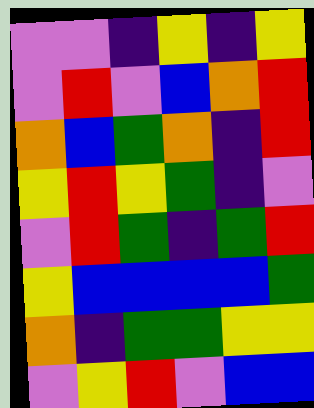[["violet", "violet", "indigo", "yellow", "indigo", "yellow"], ["violet", "red", "violet", "blue", "orange", "red"], ["orange", "blue", "green", "orange", "indigo", "red"], ["yellow", "red", "yellow", "green", "indigo", "violet"], ["violet", "red", "green", "indigo", "green", "red"], ["yellow", "blue", "blue", "blue", "blue", "green"], ["orange", "indigo", "green", "green", "yellow", "yellow"], ["violet", "yellow", "red", "violet", "blue", "blue"]]